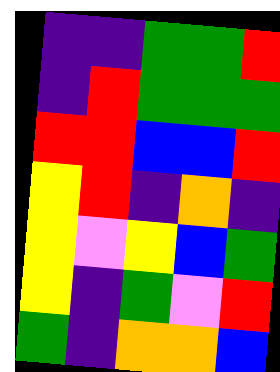[["indigo", "indigo", "green", "green", "red"], ["indigo", "red", "green", "green", "green"], ["red", "red", "blue", "blue", "red"], ["yellow", "red", "indigo", "orange", "indigo"], ["yellow", "violet", "yellow", "blue", "green"], ["yellow", "indigo", "green", "violet", "red"], ["green", "indigo", "orange", "orange", "blue"]]